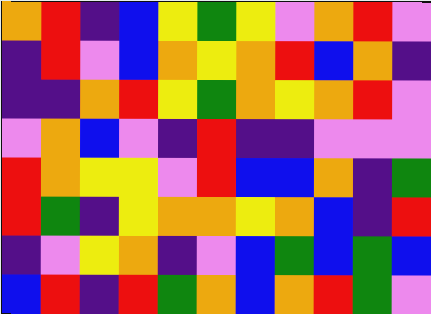[["orange", "red", "indigo", "blue", "yellow", "green", "yellow", "violet", "orange", "red", "violet"], ["indigo", "red", "violet", "blue", "orange", "yellow", "orange", "red", "blue", "orange", "indigo"], ["indigo", "indigo", "orange", "red", "yellow", "green", "orange", "yellow", "orange", "red", "violet"], ["violet", "orange", "blue", "violet", "indigo", "red", "indigo", "indigo", "violet", "violet", "violet"], ["red", "orange", "yellow", "yellow", "violet", "red", "blue", "blue", "orange", "indigo", "green"], ["red", "green", "indigo", "yellow", "orange", "orange", "yellow", "orange", "blue", "indigo", "red"], ["indigo", "violet", "yellow", "orange", "indigo", "violet", "blue", "green", "blue", "green", "blue"], ["blue", "red", "indigo", "red", "green", "orange", "blue", "orange", "red", "green", "violet"]]